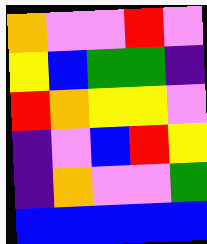[["orange", "violet", "violet", "red", "violet"], ["yellow", "blue", "green", "green", "indigo"], ["red", "orange", "yellow", "yellow", "violet"], ["indigo", "violet", "blue", "red", "yellow"], ["indigo", "orange", "violet", "violet", "green"], ["blue", "blue", "blue", "blue", "blue"]]